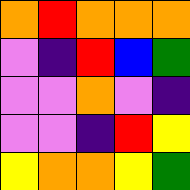[["orange", "red", "orange", "orange", "orange"], ["violet", "indigo", "red", "blue", "green"], ["violet", "violet", "orange", "violet", "indigo"], ["violet", "violet", "indigo", "red", "yellow"], ["yellow", "orange", "orange", "yellow", "green"]]